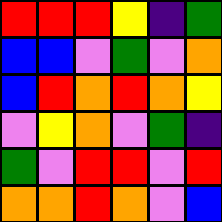[["red", "red", "red", "yellow", "indigo", "green"], ["blue", "blue", "violet", "green", "violet", "orange"], ["blue", "red", "orange", "red", "orange", "yellow"], ["violet", "yellow", "orange", "violet", "green", "indigo"], ["green", "violet", "red", "red", "violet", "red"], ["orange", "orange", "red", "orange", "violet", "blue"]]